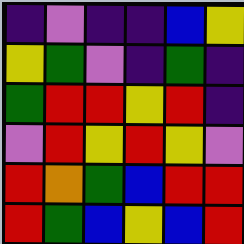[["indigo", "violet", "indigo", "indigo", "blue", "yellow"], ["yellow", "green", "violet", "indigo", "green", "indigo"], ["green", "red", "red", "yellow", "red", "indigo"], ["violet", "red", "yellow", "red", "yellow", "violet"], ["red", "orange", "green", "blue", "red", "red"], ["red", "green", "blue", "yellow", "blue", "red"]]